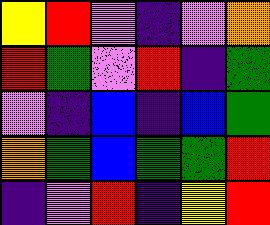[["yellow", "red", "violet", "indigo", "violet", "orange"], ["red", "green", "violet", "red", "indigo", "green"], ["violet", "indigo", "blue", "indigo", "blue", "green"], ["orange", "green", "blue", "green", "green", "red"], ["indigo", "violet", "red", "indigo", "yellow", "red"]]